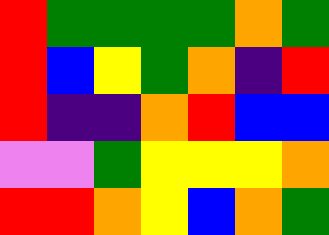[["red", "green", "green", "green", "green", "orange", "green"], ["red", "blue", "yellow", "green", "orange", "indigo", "red"], ["red", "indigo", "indigo", "orange", "red", "blue", "blue"], ["violet", "violet", "green", "yellow", "yellow", "yellow", "orange"], ["red", "red", "orange", "yellow", "blue", "orange", "green"]]